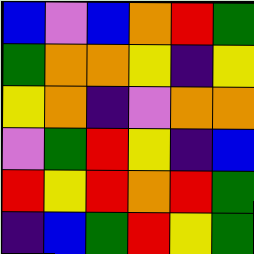[["blue", "violet", "blue", "orange", "red", "green"], ["green", "orange", "orange", "yellow", "indigo", "yellow"], ["yellow", "orange", "indigo", "violet", "orange", "orange"], ["violet", "green", "red", "yellow", "indigo", "blue"], ["red", "yellow", "red", "orange", "red", "green"], ["indigo", "blue", "green", "red", "yellow", "green"]]